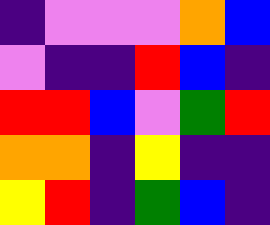[["indigo", "violet", "violet", "violet", "orange", "blue"], ["violet", "indigo", "indigo", "red", "blue", "indigo"], ["red", "red", "blue", "violet", "green", "red"], ["orange", "orange", "indigo", "yellow", "indigo", "indigo"], ["yellow", "red", "indigo", "green", "blue", "indigo"]]